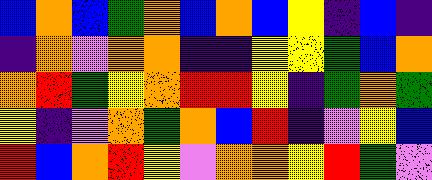[["blue", "orange", "blue", "green", "orange", "blue", "orange", "blue", "yellow", "indigo", "blue", "indigo"], ["indigo", "orange", "violet", "orange", "orange", "indigo", "indigo", "yellow", "yellow", "green", "blue", "orange"], ["orange", "red", "green", "yellow", "orange", "red", "red", "yellow", "indigo", "green", "orange", "green"], ["yellow", "indigo", "violet", "orange", "green", "orange", "blue", "red", "indigo", "violet", "yellow", "blue"], ["red", "blue", "orange", "red", "yellow", "violet", "orange", "orange", "yellow", "red", "green", "violet"]]